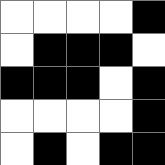[["white", "white", "white", "white", "black"], ["white", "black", "black", "black", "white"], ["black", "black", "black", "white", "black"], ["white", "white", "white", "white", "black"], ["white", "black", "white", "black", "black"]]